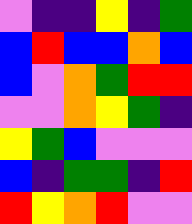[["violet", "indigo", "indigo", "yellow", "indigo", "green"], ["blue", "red", "blue", "blue", "orange", "blue"], ["blue", "violet", "orange", "green", "red", "red"], ["violet", "violet", "orange", "yellow", "green", "indigo"], ["yellow", "green", "blue", "violet", "violet", "violet"], ["blue", "indigo", "green", "green", "indigo", "red"], ["red", "yellow", "orange", "red", "violet", "violet"]]